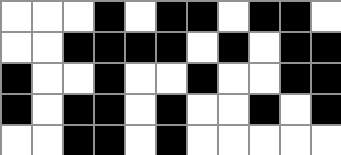[["white", "white", "white", "black", "white", "black", "black", "white", "black", "black", "white"], ["white", "white", "black", "black", "black", "black", "white", "black", "white", "black", "black"], ["black", "white", "white", "black", "white", "white", "black", "white", "white", "black", "black"], ["black", "white", "black", "black", "white", "black", "white", "white", "black", "white", "black"], ["white", "white", "black", "black", "white", "black", "white", "white", "white", "white", "white"]]